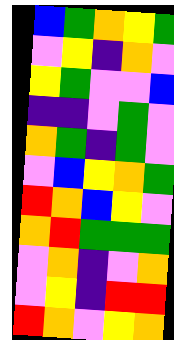[["blue", "green", "orange", "yellow", "green"], ["violet", "yellow", "indigo", "orange", "violet"], ["yellow", "green", "violet", "violet", "blue"], ["indigo", "indigo", "violet", "green", "violet"], ["orange", "green", "indigo", "green", "violet"], ["violet", "blue", "yellow", "orange", "green"], ["red", "orange", "blue", "yellow", "violet"], ["orange", "red", "green", "green", "green"], ["violet", "orange", "indigo", "violet", "orange"], ["violet", "yellow", "indigo", "red", "red"], ["red", "orange", "violet", "yellow", "orange"]]